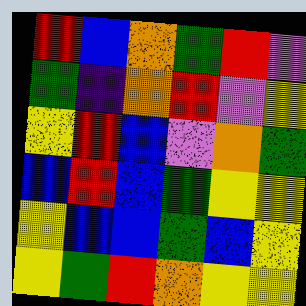[["red", "blue", "orange", "green", "red", "violet"], ["green", "indigo", "orange", "red", "violet", "yellow"], ["yellow", "red", "blue", "violet", "orange", "green"], ["blue", "red", "blue", "green", "yellow", "yellow"], ["yellow", "blue", "blue", "green", "blue", "yellow"], ["yellow", "green", "red", "orange", "yellow", "yellow"]]